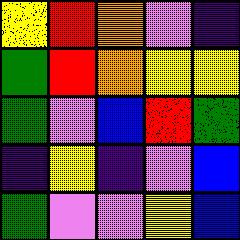[["yellow", "red", "orange", "violet", "indigo"], ["green", "red", "orange", "yellow", "yellow"], ["green", "violet", "blue", "red", "green"], ["indigo", "yellow", "indigo", "violet", "blue"], ["green", "violet", "violet", "yellow", "blue"]]